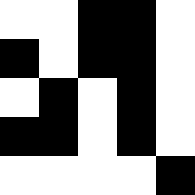[["white", "white", "black", "black", "white"], ["black", "white", "black", "black", "white"], ["white", "black", "white", "black", "white"], ["black", "black", "white", "black", "white"], ["white", "white", "white", "white", "black"]]